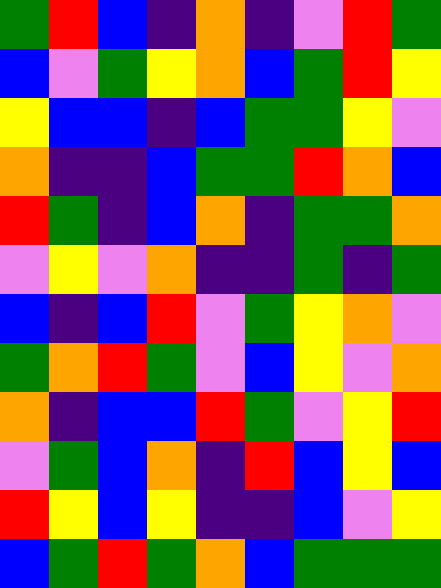[["green", "red", "blue", "indigo", "orange", "indigo", "violet", "red", "green"], ["blue", "violet", "green", "yellow", "orange", "blue", "green", "red", "yellow"], ["yellow", "blue", "blue", "indigo", "blue", "green", "green", "yellow", "violet"], ["orange", "indigo", "indigo", "blue", "green", "green", "red", "orange", "blue"], ["red", "green", "indigo", "blue", "orange", "indigo", "green", "green", "orange"], ["violet", "yellow", "violet", "orange", "indigo", "indigo", "green", "indigo", "green"], ["blue", "indigo", "blue", "red", "violet", "green", "yellow", "orange", "violet"], ["green", "orange", "red", "green", "violet", "blue", "yellow", "violet", "orange"], ["orange", "indigo", "blue", "blue", "red", "green", "violet", "yellow", "red"], ["violet", "green", "blue", "orange", "indigo", "red", "blue", "yellow", "blue"], ["red", "yellow", "blue", "yellow", "indigo", "indigo", "blue", "violet", "yellow"], ["blue", "green", "red", "green", "orange", "blue", "green", "green", "green"]]